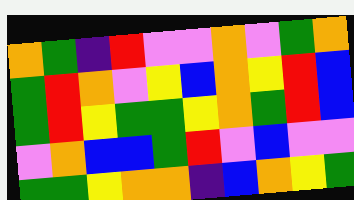[["orange", "green", "indigo", "red", "violet", "violet", "orange", "violet", "green", "orange"], ["green", "red", "orange", "violet", "yellow", "blue", "orange", "yellow", "red", "blue"], ["green", "red", "yellow", "green", "green", "yellow", "orange", "green", "red", "blue"], ["violet", "orange", "blue", "blue", "green", "red", "violet", "blue", "violet", "violet"], ["green", "green", "yellow", "orange", "orange", "indigo", "blue", "orange", "yellow", "green"]]